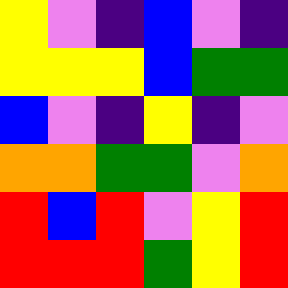[["yellow", "violet", "indigo", "blue", "violet", "indigo"], ["yellow", "yellow", "yellow", "blue", "green", "green"], ["blue", "violet", "indigo", "yellow", "indigo", "violet"], ["orange", "orange", "green", "green", "violet", "orange"], ["red", "blue", "red", "violet", "yellow", "red"], ["red", "red", "red", "green", "yellow", "red"]]